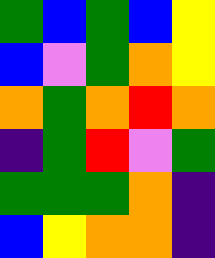[["green", "blue", "green", "blue", "yellow"], ["blue", "violet", "green", "orange", "yellow"], ["orange", "green", "orange", "red", "orange"], ["indigo", "green", "red", "violet", "green"], ["green", "green", "green", "orange", "indigo"], ["blue", "yellow", "orange", "orange", "indigo"]]